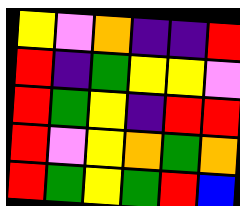[["yellow", "violet", "orange", "indigo", "indigo", "red"], ["red", "indigo", "green", "yellow", "yellow", "violet"], ["red", "green", "yellow", "indigo", "red", "red"], ["red", "violet", "yellow", "orange", "green", "orange"], ["red", "green", "yellow", "green", "red", "blue"]]